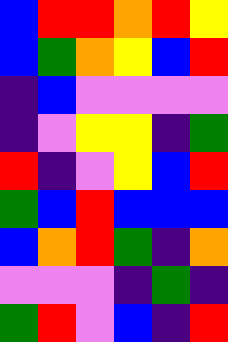[["blue", "red", "red", "orange", "red", "yellow"], ["blue", "green", "orange", "yellow", "blue", "red"], ["indigo", "blue", "violet", "violet", "violet", "violet"], ["indigo", "violet", "yellow", "yellow", "indigo", "green"], ["red", "indigo", "violet", "yellow", "blue", "red"], ["green", "blue", "red", "blue", "blue", "blue"], ["blue", "orange", "red", "green", "indigo", "orange"], ["violet", "violet", "violet", "indigo", "green", "indigo"], ["green", "red", "violet", "blue", "indigo", "red"]]